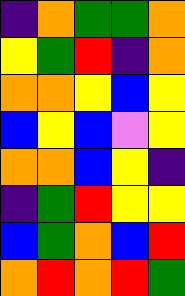[["indigo", "orange", "green", "green", "orange"], ["yellow", "green", "red", "indigo", "orange"], ["orange", "orange", "yellow", "blue", "yellow"], ["blue", "yellow", "blue", "violet", "yellow"], ["orange", "orange", "blue", "yellow", "indigo"], ["indigo", "green", "red", "yellow", "yellow"], ["blue", "green", "orange", "blue", "red"], ["orange", "red", "orange", "red", "green"]]